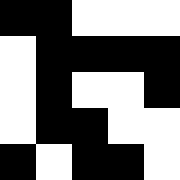[["black", "black", "white", "white", "white"], ["white", "black", "black", "black", "black"], ["white", "black", "white", "white", "black"], ["white", "black", "black", "white", "white"], ["black", "white", "black", "black", "white"]]